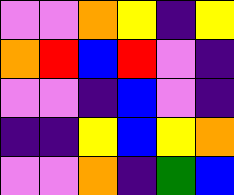[["violet", "violet", "orange", "yellow", "indigo", "yellow"], ["orange", "red", "blue", "red", "violet", "indigo"], ["violet", "violet", "indigo", "blue", "violet", "indigo"], ["indigo", "indigo", "yellow", "blue", "yellow", "orange"], ["violet", "violet", "orange", "indigo", "green", "blue"]]